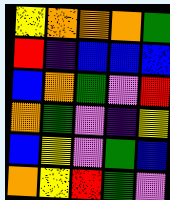[["yellow", "orange", "orange", "orange", "green"], ["red", "indigo", "blue", "blue", "blue"], ["blue", "orange", "green", "violet", "red"], ["orange", "green", "violet", "indigo", "yellow"], ["blue", "yellow", "violet", "green", "blue"], ["orange", "yellow", "red", "green", "violet"]]